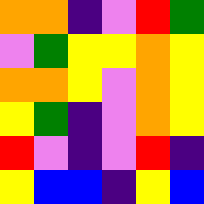[["orange", "orange", "indigo", "violet", "red", "green"], ["violet", "green", "yellow", "yellow", "orange", "yellow"], ["orange", "orange", "yellow", "violet", "orange", "yellow"], ["yellow", "green", "indigo", "violet", "orange", "yellow"], ["red", "violet", "indigo", "violet", "red", "indigo"], ["yellow", "blue", "blue", "indigo", "yellow", "blue"]]